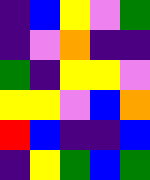[["indigo", "blue", "yellow", "violet", "green"], ["indigo", "violet", "orange", "indigo", "indigo"], ["green", "indigo", "yellow", "yellow", "violet"], ["yellow", "yellow", "violet", "blue", "orange"], ["red", "blue", "indigo", "indigo", "blue"], ["indigo", "yellow", "green", "blue", "green"]]